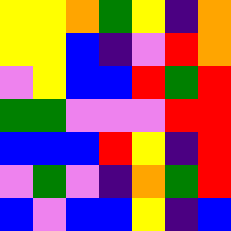[["yellow", "yellow", "orange", "green", "yellow", "indigo", "orange"], ["yellow", "yellow", "blue", "indigo", "violet", "red", "orange"], ["violet", "yellow", "blue", "blue", "red", "green", "red"], ["green", "green", "violet", "violet", "violet", "red", "red"], ["blue", "blue", "blue", "red", "yellow", "indigo", "red"], ["violet", "green", "violet", "indigo", "orange", "green", "red"], ["blue", "violet", "blue", "blue", "yellow", "indigo", "blue"]]